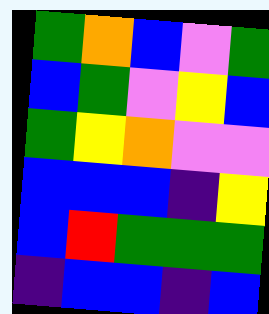[["green", "orange", "blue", "violet", "green"], ["blue", "green", "violet", "yellow", "blue"], ["green", "yellow", "orange", "violet", "violet"], ["blue", "blue", "blue", "indigo", "yellow"], ["blue", "red", "green", "green", "green"], ["indigo", "blue", "blue", "indigo", "blue"]]